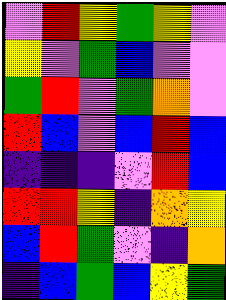[["violet", "red", "yellow", "green", "yellow", "violet"], ["yellow", "violet", "green", "blue", "violet", "violet"], ["green", "red", "violet", "green", "orange", "violet"], ["red", "blue", "violet", "blue", "red", "blue"], ["indigo", "indigo", "indigo", "violet", "red", "blue"], ["red", "red", "yellow", "indigo", "orange", "yellow"], ["blue", "red", "green", "violet", "indigo", "orange"], ["indigo", "blue", "green", "blue", "yellow", "green"]]